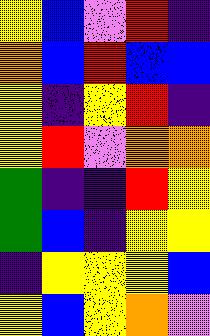[["yellow", "blue", "violet", "red", "indigo"], ["orange", "blue", "red", "blue", "blue"], ["yellow", "indigo", "yellow", "red", "indigo"], ["yellow", "red", "violet", "orange", "orange"], ["green", "indigo", "indigo", "red", "yellow"], ["green", "blue", "indigo", "yellow", "yellow"], ["indigo", "yellow", "yellow", "yellow", "blue"], ["yellow", "blue", "yellow", "orange", "violet"]]